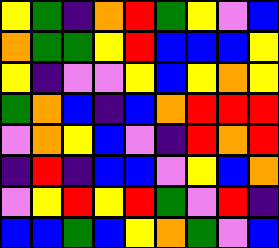[["yellow", "green", "indigo", "orange", "red", "green", "yellow", "violet", "blue"], ["orange", "green", "green", "yellow", "red", "blue", "blue", "blue", "yellow"], ["yellow", "indigo", "violet", "violet", "yellow", "blue", "yellow", "orange", "yellow"], ["green", "orange", "blue", "indigo", "blue", "orange", "red", "red", "red"], ["violet", "orange", "yellow", "blue", "violet", "indigo", "red", "orange", "red"], ["indigo", "red", "indigo", "blue", "blue", "violet", "yellow", "blue", "orange"], ["violet", "yellow", "red", "yellow", "red", "green", "violet", "red", "indigo"], ["blue", "blue", "green", "blue", "yellow", "orange", "green", "violet", "blue"]]